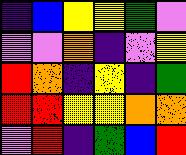[["indigo", "blue", "yellow", "yellow", "green", "violet"], ["violet", "violet", "orange", "indigo", "violet", "yellow"], ["red", "orange", "indigo", "yellow", "indigo", "green"], ["red", "red", "yellow", "yellow", "orange", "orange"], ["violet", "red", "indigo", "green", "blue", "red"]]